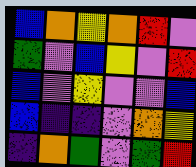[["blue", "orange", "yellow", "orange", "red", "violet"], ["green", "violet", "blue", "yellow", "violet", "red"], ["blue", "violet", "yellow", "violet", "violet", "blue"], ["blue", "indigo", "indigo", "violet", "orange", "yellow"], ["indigo", "orange", "green", "violet", "green", "red"]]